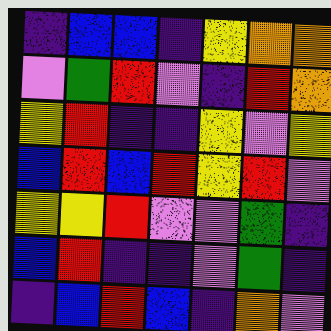[["indigo", "blue", "blue", "indigo", "yellow", "orange", "orange"], ["violet", "green", "red", "violet", "indigo", "red", "orange"], ["yellow", "red", "indigo", "indigo", "yellow", "violet", "yellow"], ["blue", "red", "blue", "red", "yellow", "red", "violet"], ["yellow", "yellow", "red", "violet", "violet", "green", "indigo"], ["blue", "red", "indigo", "indigo", "violet", "green", "indigo"], ["indigo", "blue", "red", "blue", "indigo", "orange", "violet"]]